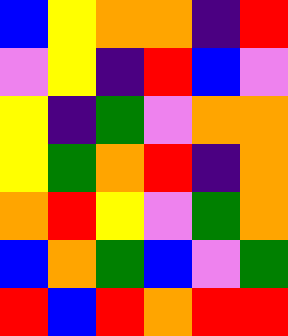[["blue", "yellow", "orange", "orange", "indigo", "red"], ["violet", "yellow", "indigo", "red", "blue", "violet"], ["yellow", "indigo", "green", "violet", "orange", "orange"], ["yellow", "green", "orange", "red", "indigo", "orange"], ["orange", "red", "yellow", "violet", "green", "orange"], ["blue", "orange", "green", "blue", "violet", "green"], ["red", "blue", "red", "orange", "red", "red"]]